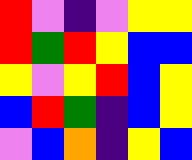[["red", "violet", "indigo", "violet", "yellow", "yellow"], ["red", "green", "red", "yellow", "blue", "blue"], ["yellow", "violet", "yellow", "red", "blue", "yellow"], ["blue", "red", "green", "indigo", "blue", "yellow"], ["violet", "blue", "orange", "indigo", "yellow", "blue"]]